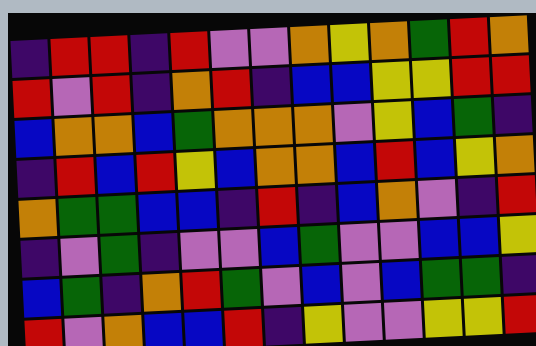[["indigo", "red", "red", "indigo", "red", "violet", "violet", "orange", "yellow", "orange", "green", "red", "orange"], ["red", "violet", "red", "indigo", "orange", "red", "indigo", "blue", "blue", "yellow", "yellow", "red", "red"], ["blue", "orange", "orange", "blue", "green", "orange", "orange", "orange", "violet", "yellow", "blue", "green", "indigo"], ["indigo", "red", "blue", "red", "yellow", "blue", "orange", "orange", "blue", "red", "blue", "yellow", "orange"], ["orange", "green", "green", "blue", "blue", "indigo", "red", "indigo", "blue", "orange", "violet", "indigo", "red"], ["indigo", "violet", "green", "indigo", "violet", "violet", "blue", "green", "violet", "violet", "blue", "blue", "yellow"], ["blue", "green", "indigo", "orange", "red", "green", "violet", "blue", "violet", "blue", "green", "green", "indigo"], ["red", "violet", "orange", "blue", "blue", "red", "indigo", "yellow", "violet", "violet", "yellow", "yellow", "red"]]